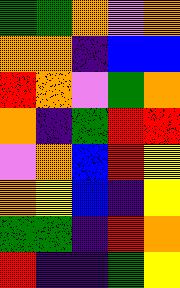[["green", "green", "orange", "violet", "orange"], ["orange", "orange", "indigo", "blue", "blue"], ["red", "orange", "violet", "green", "orange"], ["orange", "indigo", "green", "red", "red"], ["violet", "orange", "blue", "red", "yellow"], ["orange", "yellow", "blue", "indigo", "yellow"], ["green", "green", "indigo", "red", "orange"], ["red", "indigo", "indigo", "green", "yellow"]]